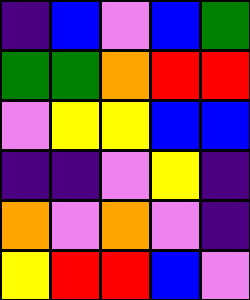[["indigo", "blue", "violet", "blue", "green"], ["green", "green", "orange", "red", "red"], ["violet", "yellow", "yellow", "blue", "blue"], ["indigo", "indigo", "violet", "yellow", "indigo"], ["orange", "violet", "orange", "violet", "indigo"], ["yellow", "red", "red", "blue", "violet"]]